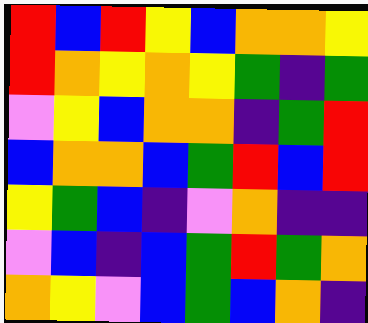[["red", "blue", "red", "yellow", "blue", "orange", "orange", "yellow"], ["red", "orange", "yellow", "orange", "yellow", "green", "indigo", "green"], ["violet", "yellow", "blue", "orange", "orange", "indigo", "green", "red"], ["blue", "orange", "orange", "blue", "green", "red", "blue", "red"], ["yellow", "green", "blue", "indigo", "violet", "orange", "indigo", "indigo"], ["violet", "blue", "indigo", "blue", "green", "red", "green", "orange"], ["orange", "yellow", "violet", "blue", "green", "blue", "orange", "indigo"]]